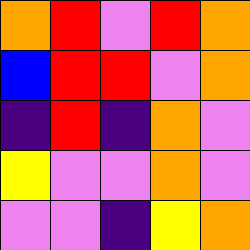[["orange", "red", "violet", "red", "orange"], ["blue", "red", "red", "violet", "orange"], ["indigo", "red", "indigo", "orange", "violet"], ["yellow", "violet", "violet", "orange", "violet"], ["violet", "violet", "indigo", "yellow", "orange"]]